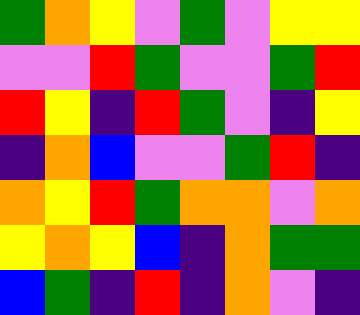[["green", "orange", "yellow", "violet", "green", "violet", "yellow", "yellow"], ["violet", "violet", "red", "green", "violet", "violet", "green", "red"], ["red", "yellow", "indigo", "red", "green", "violet", "indigo", "yellow"], ["indigo", "orange", "blue", "violet", "violet", "green", "red", "indigo"], ["orange", "yellow", "red", "green", "orange", "orange", "violet", "orange"], ["yellow", "orange", "yellow", "blue", "indigo", "orange", "green", "green"], ["blue", "green", "indigo", "red", "indigo", "orange", "violet", "indigo"]]